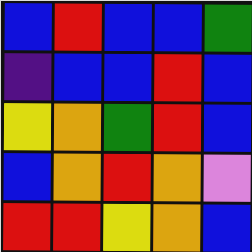[["blue", "red", "blue", "blue", "green"], ["indigo", "blue", "blue", "red", "blue"], ["yellow", "orange", "green", "red", "blue"], ["blue", "orange", "red", "orange", "violet"], ["red", "red", "yellow", "orange", "blue"]]